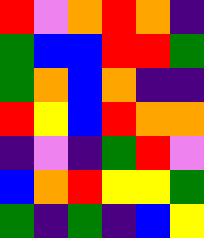[["red", "violet", "orange", "red", "orange", "indigo"], ["green", "blue", "blue", "red", "red", "green"], ["green", "orange", "blue", "orange", "indigo", "indigo"], ["red", "yellow", "blue", "red", "orange", "orange"], ["indigo", "violet", "indigo", "green", "red", "violet"], ["blue", "orange", "red", "yellow", "yellow", "green"], ["green", "indigo", "green", "indigo", "blue", "yellow"]]